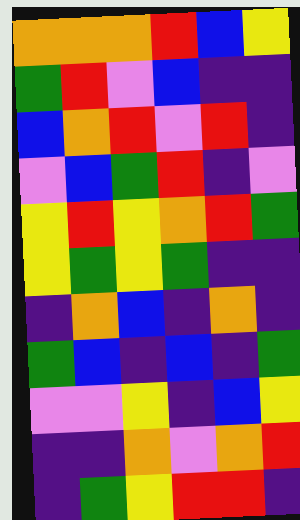[["orange", "orange", "orange", "red", "blue", "yellow"], ["green", "red", "violet", "blue", "indigo", "indigo"], ["blue", "orange", "red", "violet", "red", "indigo"], ["violet", "blue", "green", "red", "indigo", "violet"], ["yellow", "red", "yellow", "orange", "red", "green"], ["yellow", "green", "yellow", "green", "indigo", "indigo"], ["indigo", "orange", "blue", "indigo", "orange", "indigo"], ["green", "blue", "indigo", "blue", "indigo", "green"], ["violet", "violet", "yellow", "indigo", "blue", "yellow"], ["indigo", "indigo", "orange", "violet", "orange", "red"], ["indigo", "green", "yellow", "red", "red", "indigo"]]